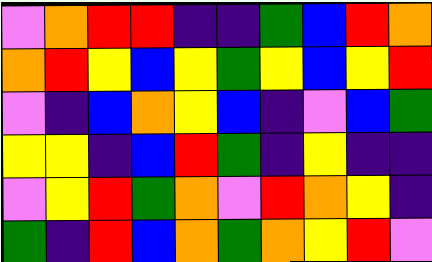[["violet", "orange", "red", "red", "indigo", "indigo", "green", "blue", "red", "orange"], ["orange", "red", "yellow", "blue", "yellow", "green", "yellow", "blue", "yellow", "red"], ["violet", "indigo", "blue", "orange", "yellow", "blue", "indigo", "violet", "blue", "green"], ["yellow", "yellow", "indigo", "blue", "red", "green", "indigo", "yellow", "indigo", "indigo"], ["violet", "yellow", "red", "green", "orange", "violet", "red", "orange", "yellow", "indigo"], ["green", "indigo", "red", "blue", "orange", "green", "orange", "yellow", "red", "violet"]]